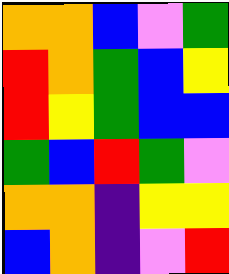[["orange", "orange", "blue", "violet", "green"], ["red", "orange", "green", "blue", "yellow"], ["red", "yellow", "green", "blue", "blue"], ["green", "blue", "red", "green", "violet"], ["orange", "orange", "indigo", "yellow", "yellow"], ["blue", "orange", "indigo", "violet", "red"]]